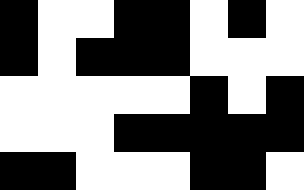[["black", "white", "white", "black", "black", "white", "black", "white"], ["black", "white", "black", "black", "black", "white", "white", "white"], ["white", "white", "white", "white", "white", "black", "white", "black"], ["white", "white", "white", "black", "black", "black", "black", "black"], ["black", "black", "white", "white", "white", "black", "black", "white"]]